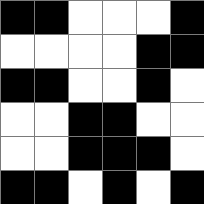[["black", "black", "white", "white", "white", "black"], ["white", "white", "white", "white", "black", "black"], ["black", "black", "white", "white", "black", "white"], ["white", "white", "black", "black", "white", "white"], ["white", "white", "black", "black", "black", "white"], ["black", "black", "white", "black", "white", "black"]]